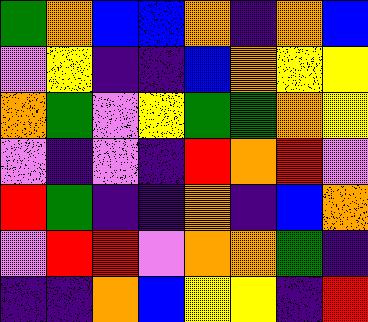[["green", "orange", "blue", "blue", "orange", "indigo", "orange", "blue"], ["violet", "yellow", "indigo", "indigo", "blue", "orange", "yellow", "yellow"], ["orange", "green", "violet", "yellow", "green", "green", "orange", "yellow"], ["violet", "indigo", "violet", "indigo", "red", "orange", "red", "violet"], ["red", "green", "indigo", "indigo", "orange", "indigo", "blue", "orange"], ["violet", "red", "red", "violet", "orange", "orange", "green", "indigo"], ["indigo", "indigo", "orange", "blue", "yellow", "yellow", "indigo", "red"]]